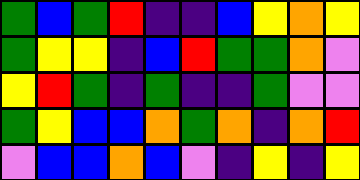[["green", "blue", "green", "red", "indigo", "indigo", "blue", "yellow", "orange", "yellow"], ["green", "yellow", "yellow", "indigo", "blue", "red", "green", "green", "orange", "violet"], ["yellow", "red", "green", "indigo", "green", "indigo", "indigo", "green", "violet", "violet"], ["green", "yellow", "blue", "blue", "orange", "green", "orange", "indigo", "orange", "red"], ["violet", "blue", "blue", "orange", "blue", "violet", "indigo", "yellow", "indigo", "yellow"]]